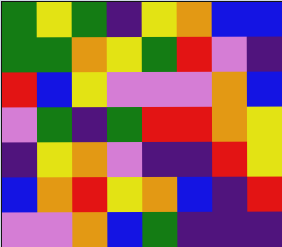[["green", "yellow", "green", "indigo", "yellow", "orange", "blue", "blue"], ["green", "green", "orange", "yellow", "green", "red", "violet", "indigo"], ["red", "blue", "yellow", "violet", "violet", "violet", "orange", "blue"], ["violet", "green", "indigo", "green", "red", "red", "orange", "yellow"], ["indigo", "yellow", "orange", "violet", "indigo", "indigo", "red", "yellow"], ["blue", "orange", "red", "yellow", "orange", "blue", "indigo", "red"], ["violet", "violet", "orange", "blue", "green", "indigo", "indigo", "indigo"]]